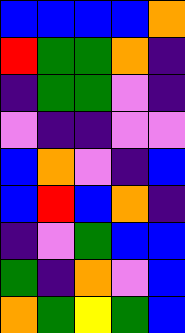[["blue", "blue", "blue", "blue", "orange"], ["red", "green", "green", "orange", "indigo"], ["indigo", "green", "green", "violet", "indigo"], ["violet", "indigo", "indigo", "violet", "violet"], ["blue", "orange", "violet", "indigo", "blue"], ["blue", "red", "blue", "orange", "indigo"], ["indigo", "violet", "green", "blue", "blue"], ["green", "indigo", "orange", "violet", "blue"], ["orange", "green", "yellow", "green", "blue"]]